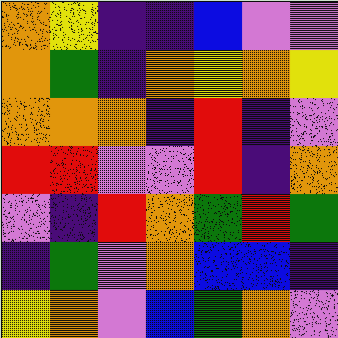[["orange", "yellow", "indigo", "indigo", "blue", "violet", "violet"], ["orange", "green", "indigo", "orange", "yellow", "orange", "yellow"], ["orange", "orange", "orange", "indigo", "red", "indigo", "violet"], ["red", "red", "violet", "violet", "red", "indigo", "orange"], ["violet", "indigo", "red", "orange", "green", "red", "green"], ["indigo", "green", "violet", "orange", "blue", "blue", "indigo"], ["yellow", "orange", "violet", "blue", "green", "orange", "violet"]]